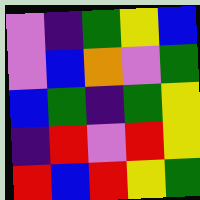[["violet", "indigo", "green", "yellow", "blue"], ["violet", "blue", "orange", "violet", "green"], ["blue", "green", "indigo", "green", "yellow"], ["indigo", "red", "violet", "red", "yellow"], ["red", "blue", "red", "yellow", "green"]]